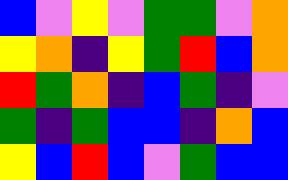[["blue", "violet", "yellow", "violet", "green", "green", "violet", "orange"], ["yellow", "orange", "indigo", "yellow", "green", "red", "blue", "orange"], ["red", "green", "orange", "indigo", "blue", "green", "indigo", "violet"], ["green", "indigo", "green", "blue", "blue", "indigo", "orange", "blue"], ["yellow", "blue", "red", "blue", "violet", "green", "blue", "blue"]]